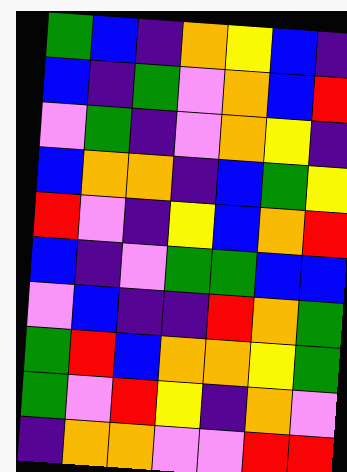[["green", "blue", "indigo", "orange", "yellow", "blue", "indigo"], ["blue", "indigo", "green", "violet", "orange", "blue", "red"], ["violet", "green", "indigo", "violet", "orange", "yellow", "indigo"], ["blue", "orange", "orange", "indigo", "blue", "green", "yellow"], ["red", "violet", "indigo", "yellow", "blue", "orange", "red"], ["blue", "indigo", "violet", "green", "green", "blue", "blue"], ["violet", "blue", "indigo", "indigo", "red", "orange", "green"], ["green", "red", "blue", "orange", "orange", "yellow", "green"], ["green", "violet", "red", "yellow", "indigo", "orange", "violet"], ["indigo", "orange", "orange", "violet", "violet", "red", "red"]]